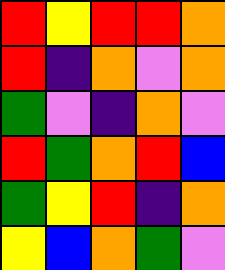[["red", "yellow", "red", "red", "orange"], ["red", "indigo", "orange", "violet", "orange"], ["green", "violet", "indigo", "orange", "violet"], ["red", "green", "orange", "red", "blue"], ["green", "yellow", "red", "indigo", "orange"], ["yellow", "blue", "orange", "green", "violet"]]